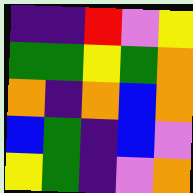[["indigo", "indigo", "red", "violet", "yellow"], ["green", "green", "yellow", "green", "orange"], ["orange", "indigo", "orange", "blue", "orange"], ["blue", "green", "indigo", "blue", "violet"], ["yellow", "green", "indigo", "violet", "orange"]]